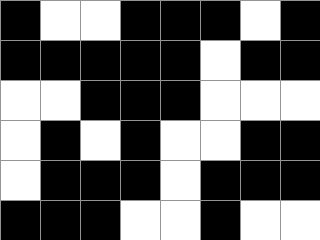[["black", "white", "white", "black", "black", "black", "white", "black"], ["black", "black", "black", "black", "black", "white", "black", "black"], ["white", "white", "black", "black", "black", "white", "white", "white"], ["white", "black", "white", "black", "white", "white", "black", "black"], ["white", "black", "black", "black", "white", "black", "black", "black"], ["black", "black", "black", "white", "white", "black", "white", "white"]]